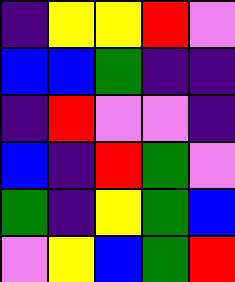[["indigo", "yellow", "yellow", "red", "violet"], ["blue", "blue", "green", "indigo", "indigo"], ["indigo", "red", "violet", "violet", "indigo"], ["blue", "indigo", "red", "green", "violet"], ["green", "indigo", "yellow", "green", "blue"], ["violet", "yellow", "blue", "green", "red"]]